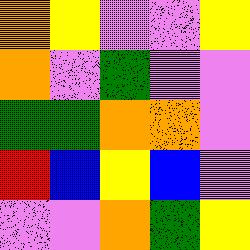[["orange", "yellow", "violet", "violet", "yellow"], ["orange", "violet", "green", "violet", "violet"], ["green", "green", "orange", "orange", "violet"], ["red", "blue", "yellow", "blue", "violet"], ["violet", "violet", "orange", "green", "yellow"]]